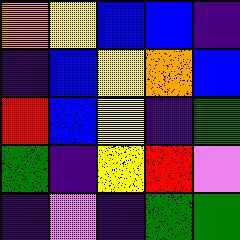[["orange", "yellow", "blue", "blue", "indigo"], ["indigo", "blue", "yellow", "orange", "blue"], ["red", "blue", "yellow", "indigo", "green"], ["green", "indigo", "yellow", "red", "violet"], ["indigo", "violet", "indigo", "green", "green"]]